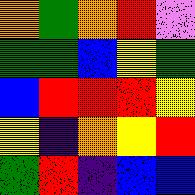[["orange", "green", "orange", "red", "violet"], ["green", "green", "blue", "yellow", "green"], ["blue", "red", "red", "red", "yellow"], ["yellow", "indigo", "orange", "yellow", "red"], ["green", "red", "indigo", "blue", "blue"]]